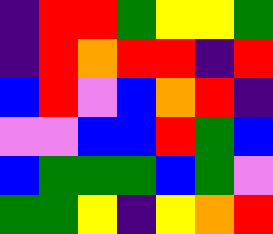[["indigo", "red", "red", "green", "yellow", "yellow", "green"], ["indigo", "red", "orange", "red", "red", "indigo", "red"], ["blue", "red", "violet", "blue", "orange", "red", "indigo"], ["violet", "violet", "blue", "blue", "red", "green", "blue"], ["blue", "green", "green", "green", "blue", "green", "violet"], ["green", "green", "yellow", "indigo", "yellow", "orange", "red"]]